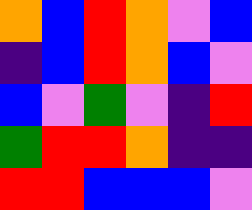[["orange", "blue", "red", "orange", "violet", "blue"], ["indigo", "blue", "red", "orange", "blue", "violet"], ["blue", "violet", "green", "violet", "indigo", "red"], ["green", "red", "red", "orange", "indigo", "indigo"], ["red", "red", "blue", "blue", "blue", "violet"]]